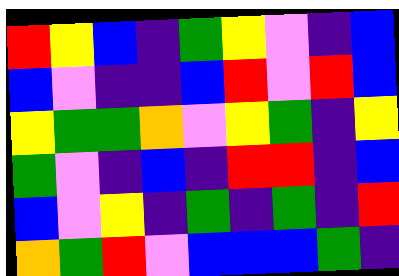[["red", "yellow", "blue", "indigo", "green", "yellow", "violet", "indigo", "blue"], ["blue", "violet", "indigo", "indigo", "blue", "red", "violet", "red", "blue"], ["yellow", "green", "green", "orange", "violet", "yellow", "green", "indigo", "yellow"], ["green", "violet", "indigo", "blue", "indigo", "red", "red", "indigo", "blue"], ["blue", "violet", "yellow", "indigo", "green", "indigo", "green", "indigo", "red"], ["orange", "green", "red", "violet", "blue", "blue", "blue", "green", "indigo"]]